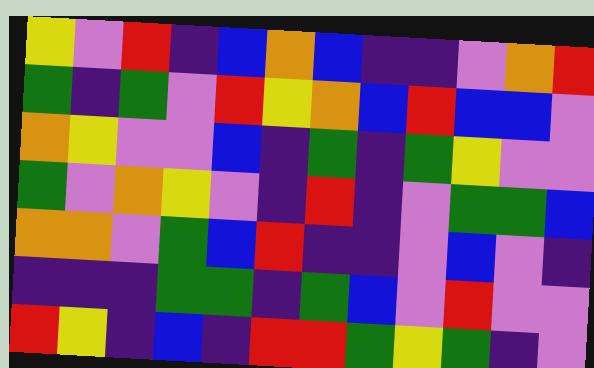[["yellow", "violet", "red", "indigo", "blue", "orange", "blue", "indigo", "indigo", "violet", "orange", "red"], ["green", "indigo", "green", "violet", "red", "yellow", "orange", "blue", "red", "blue", "blue", "violet"], ["orange", "yellow", "violet", "violet", "blue", "indigo", "green", "indigo", "green", "yellow", "violet", "violet"], ["green", "violet", "orange", "yellow", "violet", "indigo", "red", "indigo", "violet", "green", "green", "blue"], ["orange", "orange", "violet", "green", "blue", "red", "indigo", "indigo", "violet", "blue", "violet", "indigo"], ["indigo", "indigo", "indigo", "green", "green", "indigo", "green", "blue", "violet", "red", "violet", "violet"], ["red", "yellow", "indigo", "blue", "indigo", "red", "red", "green", "yellow", "green", "indigo", "violet"]]